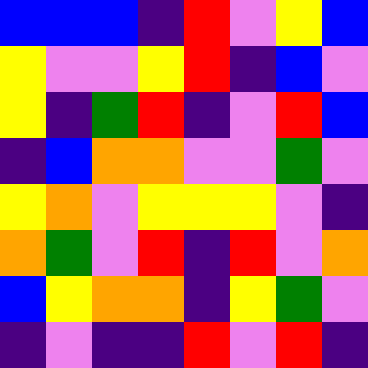[["blue", "blue", "blue", "indigo", "red", "violet", "yellow", "blue"], ["yellow", "violet", "violet", "yellow", "red", "indigo", "blue", "violet"], ["yellow", "indigo", "green", "red", "indigo", "violet", "red", "blue"], ["indigo", "blue", "orange", "orange", "violet", "violet", "green", "violet"], ["yellow", "orange", "violet", "yellow", "yellow", "yellow", "violet", "indigo"], ["orange", "green", "violet", "red", "indigo", "red", "violet", "orange"], ["blue", "yellow", "orange", "orange", "indigo", "yellow", "green", "violet"], ["indigo", "violet", "indigo", "indigo", "red", "violet", "red", "indigo"]]